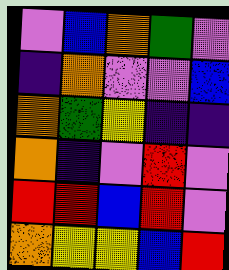[["violet", "blue", "orange", "green", "violet"], ["indigo", "orange", "violet", "violet", "blue"], ["orange", "green", "yellow", "indigo", "indigo"], ["orange", "indigo", "violet", "red", "violet"], ["red", "red", "blue", "red", "violet"], ["orange", "yellow", "yellow", "blue", "red"]]